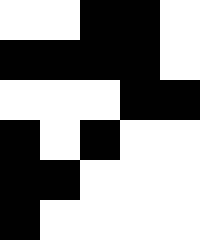[["white", "white", "black", "black", "white"], ["black", "black", "black", "black", "white"], ["white", "white", "white", "black", "black"], ["black", "white", "black", "white", "white"], ["black", "black", "white", "white", "white"], ["black", "white", "white", "white", "white"]]